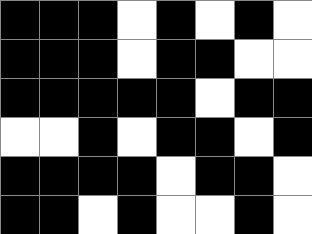[["black", "black", "black", "white", "black", "white", "black", "white"], ["black", "black", "black", "white", "black", "black", "white", "white"], ["black", "black", "black", "black", "black", "white", "black", "black"], ["white", "white", "black", "white", "black", "black", "white", "black"], ["black", "black", "black", "black", "white", "black", "black", "white"], ["black", "black", "white", "black", "white", "white", "black", "white"]]